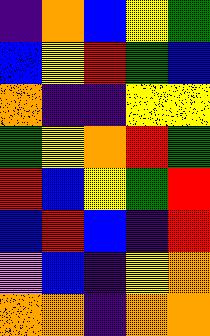[["indigo", "orange", "blue", "yellow", "green"], ["blue", "yellow", "red", "green", "blue"], ["orange", "indigo", "indigo", "yellow", "yellow"], ["green", "yellow", "orange", "red", "green"], ["red", "blue", "yellow", "green", "red"], ["blue", "red", "blue", "indigo", "red"], ["violet", "blue", "indigo", "yellow", "orange"], ["orange", "orange", "indigo", "orange", "orange"]]